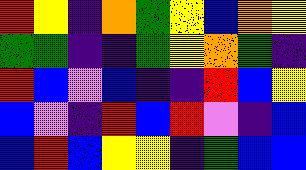[["red", "yellow", "indigo", "orange", "green", "yellow", "blue", "orange", "yellow"], ["green", "green", "indigo", "indigo", "green", "yellow", "orange", "green", "indigo"], ["red", "blue", "violet", "blue", "indigo", "indigo", "red", "blue", "yellow"], ["blue", "violet", "indigo", "red", "blue", "red", "violet", "indigo", "blue"], ["blue", "red", "blue", "yellow", "yellow", "indigo", "green", "blue", "blue"]]